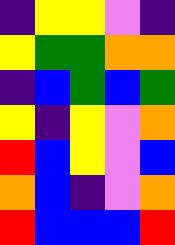[["indigo", "yellow", "yellow", "violet", "indigo"], ["yellow", "green", "green", "orange", "orange"], ["indigo", "blue", "green", "blue", "green"], ["yellow", "indigo", "yellow", "violet", "orange"], ["red", "blue", "yellow", "violet", "blue"], ["orange", "blue", "indigo", "violet", "orange"], ["red", "blue", "blue", "blue", "red"]]